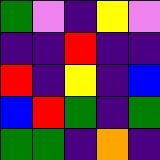[["green", "violet", "indigo", "yellow", "violet"], ["indigo", "indigo", "red", "indigo", "indigo"], ["red", "indigo", "yellow", "indigo", "blue"], ["blue", "red", "green", "indigo", "green"], ["green", "green", "indigo", "orange", "indigo"]]